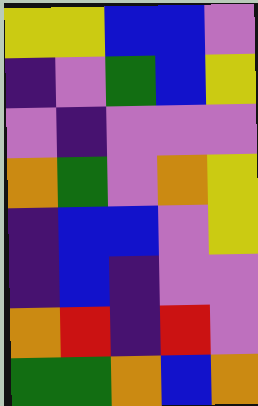[["yellow", "yellow", "blue", "blue", "violet"], ["indigo", "violet", "green", "blue", "yellow"], ["violet", "indigo", "violet", "violet", "violet"], ["orange", "green", "violet", "orange", "yellow"], ["indigo", "blue", "blue", "violet", "yellow"], ["indigo", "blue", "indigo", "violet", "violet"], ["orange", "red", "indigo", "red", "violet"], ["green", "green", "orange", "blue", "orange"]]